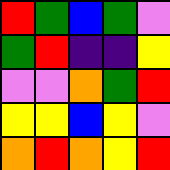[["red", "green", "blue", "green", "violet"], ["green", "red", "indigo", "indigo", "yellow"], ["violet", "violet", "orange", "green", "red"], ["yellow", "yellow", "blue", "yellow", "violet"], ["orange", "red", "orange", "yellow", "red"]]